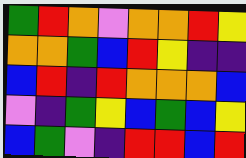[["green", "red", "orange", "violet", "orange", "orange", "red", "yellow"], ["orange", "orange", "green", "blue", "red", "yellow", "indigo", "indigo"], ["blue", "red", "indigo", "red", "orange", "orange", "orange", "blue"], ["violet", "indigo", "green", "yellow", "blue", "green", "blue", "yellow"], ["blue", "green", "violet", "indigo", "red", "red", "blue", "red"]]